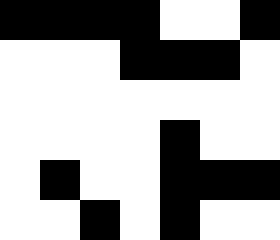[["black", "black", "black", "black", "white", "white", "black"], ["white", "white", "white", "black", "black", "black", "white"], ["white", "white", "white", "white", "white", "white", "white"], ["white", "white", "white", "white", "black", "white", "white"], ["white", "black", "white", "white", "black", "black", "black"], ["white", "white", "black", "white", "black", "white", "white"]]